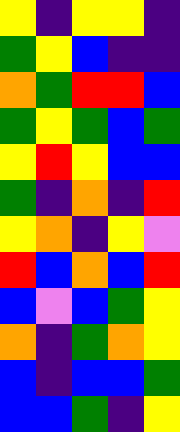[["yellow", "indigo", "yellow", "yellow", "indigo"], ["green", "yellow", "blue", "indigo", "indigo"], ["orange", "green", "red", "red", "blue"], ["green", "yellow", "green", "blue", "green"], ["yellow", "red", "yellow", "blue", "blue"], ["green", "indigo", "orange", "indigo", "red"], ["yellow", "orange", "indigo", "yellow", "violet"], ["red", "blue", "orange", "blue", "red"], ["blue", "violet", "blue", "green", "yellow"], ["orange", "indigo", "green", "orange", "yellow"], ["blue", "indigo", "blue", "blue", "green"], ["blue", "blue", "green", "indigo", "yellow"]]